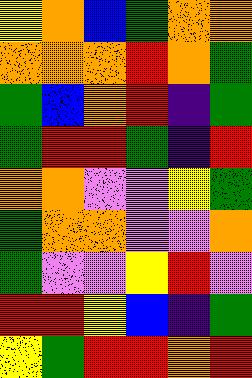[["yellow", "orange", "blue", "green", "orange", "orange"], ["orange", "orange", "orange", "red", "orange", "green"], ["green", "blue", "orange", "red", "indigo", "green"], ["green", "red", "red", "green", "indigo", "red"], ["orange", "orange", "violet", "violet", "yellow", "green"], ["green", "orange", "orange", "violet", "violet", "orange"], ["green", "violet", "violet", "yellow", "red", "violet"], ["red", "red", "yellow", "blue", "indigo", "green"], ["yellow", "green", "red", "red", "orange", "red"]]